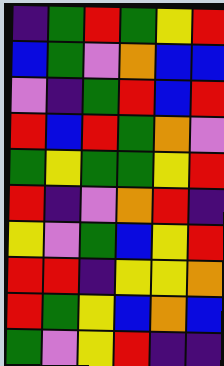[["indigo", "green", "red", "green", "yellow", "red"], ["blue", "green", "violet", "orange", "blue", "blue"], ["violet", "indigo", "green", "red", "blue", "red"], ["red", "blue", "red", "green", "orange", "violet"], ["green", "yellow", "green", "green", "yellow", "red"], ["red", "indigo", "violet", "orange", "red", "indigo"], ["yellow", "violet", "green", "blue", "yellow", "red"], ["red", "red", "indigo", "yellow", "yellow", "orange"], ["red", "green", "yellow", "blue", "orange", "blue"], ["green", "violet", "yellow", "red", "indigo", "indigo"]]